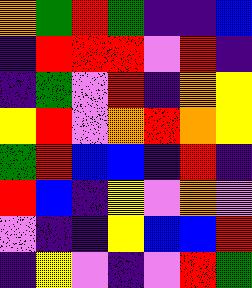[["orange", "green", "red", "green", "indigo", "indigo", "blue"], ["indigo", "red", "red", "red", "violet", "red", "indigo"], ["indigo", "green", "violet", "red", "indigo", "orange", "yellow"], ["yellow", "red", "violet", "orange", "red", "orange", "yellow"], ["green", "red", "blue", "blue", "indigo", "red", "indigo"], ["red", "blue", "indigo", "yellow", "violet", "orange", "violet"], ["violet", "indigo", "indigo", "yellow", "blue", "blue", "red"], ["indigo", "yellow", "violet", "indigo", "violet", "red", "green"]]